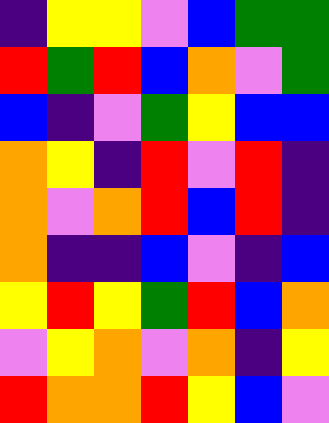[["indigo", "yellow", "yellow", "violet", "blue", "green", "green"], ["red", "green", "red", "blue", "orange", "violet", "green"], ["blue", "indigo", "violet", "green", "yellow", "blue", "blue"], ["orange", "yellow", "indigo", "red", "violet", "red", "indigo"], ["orange", "violet", "orange", "red", "blue", "red", "indigo"], ["orange", "indigo", "indigo", "blue", "violet", "indigo", "blue"], ["yellow", "red", "yellow", "green", "red", "blue", "orange"], ["violet", "yellow", "orange", "violet", "orange", "indigo", "yellow"], ["red", "orange", "orange", "red", "yellow", "blue", "violet"]]